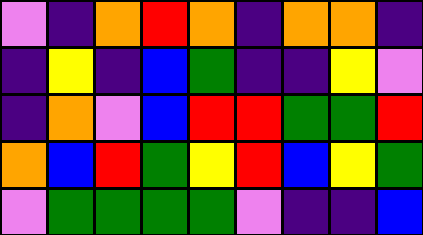[["violet", "indigo", "orange", "red", "orange", "indigo", "orange", "orange", "indigo"], ["indigo", "yellow", "indigo", "blue", "green", "indigo", "indigo", "yellow", "violet"], ["indigo", "orange", "violet", "blue", "red", "red", "green", "green", "red"], ["orange", "blue", "red", "green", "yellow", "red", "blue", "yellow", "green"], ["violet", "green", "green", "green", "green", "violet", "indigo", "indigo", "blue"]]